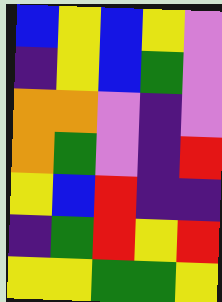[["blue", "yellow", "blue", "yellow", "violet"], ["indigo", "yellow", "blue", "green", "violet"], ["orange", "orange", "violet", "indigo", "violet"], ["orange", "green", "violet", "indigo", "red"], ["yellow", "blue", "red", "indigo", "indigo"], ["indigo", "green", "red", "yellow", "red"], ["yellow", "yellow", "green", "green", "yellow"]]